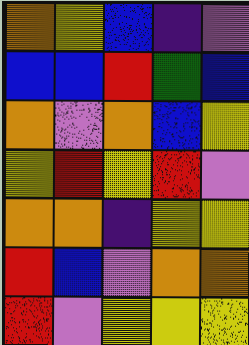[["orange", "yellow", "blue", "indigo", "violet"], ["blue", "blue", "red", "green", "blue"], ["orange", "violet", "orange", "blue", "yellow"], ["yellow", "red", "yellow", "red", "violet"], ["orange", "orange", "indigo", "yellow", "yellow"], ["red", "blue", "violet", "orange", "orange"], ["red", "violet", "yellow", "yellow", "yellow"]]